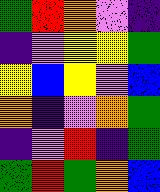[["green", "red", "orange", "violet", "indigo"], ["indigo", "violet", "yellow", "yellow", "green"], ["yellow", "blue", "yellow", "violet", "blue"], ["orange", "indigo", "violet", "orange", "green"], ["indigo", "violet", "red", "indigo", "green"], ["green", "red", "green", "orange", "blue"]]